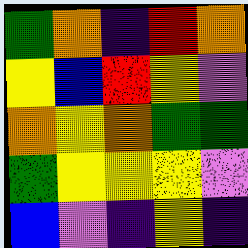[["green", "orange", "indigo", "red", "orange"], ["yellow", "blue", "red", "yellow", "violet"], ["orange", "yellow", "orange", "green", "green"], ["green", "yellow", "yellow", "yellow", "violet"], ["blue", "violet", "indigo", "yellow", "indigo"]]